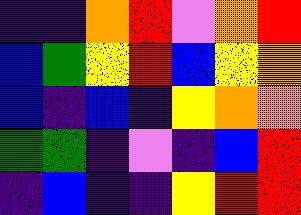[["indigo", "indigo", "orange", "red", "violet", "orange", "red"], ["blue", "green", "yellow", "red", "blue", "yellow", "orange"], ["blue", "indigo", "blue", "indigo", "yellow", "orange", "orange"], ["green", "green", "indigo", "violet", "indigo", "blue", "red"], ["indigo", "blue", "indigo", "indigo", "yellow", "red", "red"]]